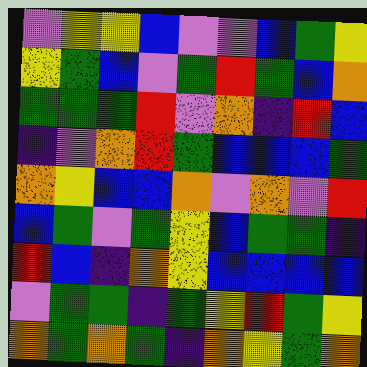[["violet", "yellow", "yellow", "blue", "violet", "violet", "blue", "green", "yellow"], ["yellow", "green", "blue", "violet", "green", "red", "green", "blue", "orange"], ["green", "green", "green", "red", "violet", "orange", "indigo", "red", "blue"], ["indigo", "violet", "orange", "red", "green", "blue", "blue", "blue", "green"], ["orange", "yellow", "blue", "blue", "orange", "violet", "orange", "violet", "red"], ["blue", "green", "violet", "green", "yellow", "blue", "green", "green", "indigo"], ["red", "blue", "indigo", "orange", "yellow", "blue", "blue", "blue", "blue"], ["violet", "green", "green", "indigo", "green", "yellow", "red", "green", "yellow"], ["orange", "green", "orange", "green", "indigo", "orange", "yellow", "green", "orange"]]